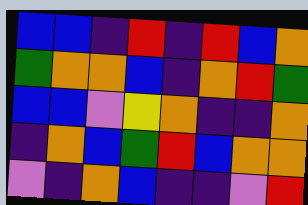[["blue", "blue", "indigo", "red", "indigo", "red", "blue", "orange"], ["green", "orange", "orange", "blue", "indigo", "orange", "red", "green"], ["blue", "blue", "violet", "yellow", "orange", "indigo", "indigo", "orange"], ["indigo", "orange", "blue", "green", "red", "blue", "orange", "orange"], ["violet", "indigo", "orange", "blue", "indigo", "indigo", "violet", "red"]]